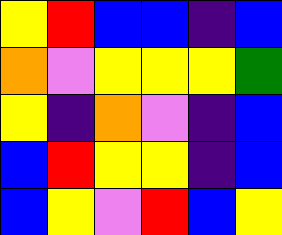[["yellow", "red", "blue", "blue", "indigo", "blue"], ["orange", "violet", "yellow", "yellow", "yellow", "green"], ["yellow", "indigo", "orange", "violet", "indigo", "blue"], ["blue", "red", "yellow", "yellow", "indigo", "blue"], ["blue", "yellow", "violet", "red", "blue", "yellow"]]